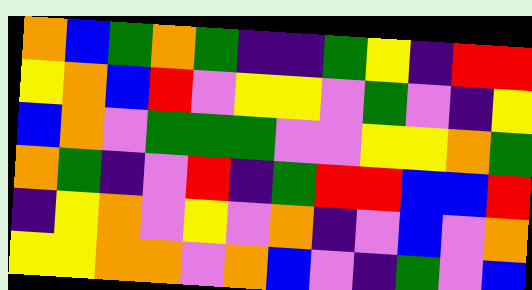[["orange", "blue", "green", "orange", "green", "indigo", "indigo", "green", "yellow", "indigo", "red", "red"], ["yellow", "orange", "blue", "red", "violet", "yellow", "yellow", "violet", "green", "violet", "indigo", "yellow"], ["blue", "orange", "violet", "green", "green", "green", "violet", "violet", "yellow", "yellow", "orange", "green"], ["orange", "green", "indigo", "violet", "red", "indigo", "green", "red", "red", "blue", "blue", "red"], ["indigo", "yellow", "orange", "violet", "yellow", "violet", "orange", "indigo", "violet", "blue", "violet", "orange"], ["yellow", "yellow", "orange", "orange", "violet", "orange", "blue", "violet", "indigo", "green", "violet", "blue"]]